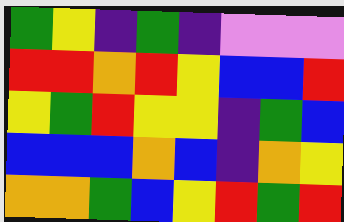[["green", "yellow", "indigo", "green", "indigo", "violet", "violet", "violet"], ["red", "red", "orange", "red", "yellow", "blue", "blue", "red"], ["yellow", "green", "red", "yellow", "yellow", "indigo", "green", "blue"], ["blue", "blue", "blue", "orange", "blue", "indigo", "orange", "yellow"], ["orange", "orange", "green", "blue", "yellow", "red", "green", "red"]]